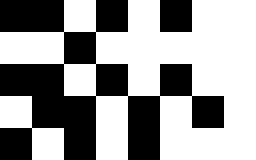[["black", "black", "white", "black", "white", "black", "white", "white"], ["white", "white", "black", "white", "white", "white", "white", "white"], ["black", "black", "white", "black", "white", "black", "white", "white"], ["white", "black", "black", "white", "black", "white", "black", "white"], ["black", "white", "black", "white", "black", "white", "white", "white"]]